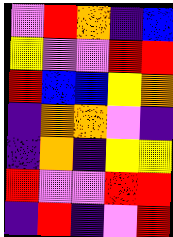[["violet", "red", "orange", "indigo", "blue"], ["yellow", "violet", "violet", "red", "red"], ["red", "blue", "blue", "yellow", "orange"], ["indigo", "orange", "orange", "violet", "indigo"], ["indigo", "orange", "indigo", "yellow", "yellow"], ["red", "violet", "violet", "red", "red"], ["indigo", "red", "indigo", "violet", "red"]]